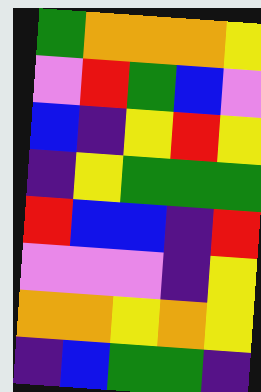[["green", "orange", "orange", "orange", "yellow"], ["violet", "red", "green", "blue", "violet"], ["blue", "indigo", "yellow", "red", "yellow"], ["indigo", "yellow", "green", "green", "green"], ["red", "blue", "blue", "indigo", "red"], ["violet", "violet", "violet", "indigo", "yellow"], ["orange", "orange", "yellow", "orange", "yellow"], ["indigo", "blue", "green", "green", "indigo"]]